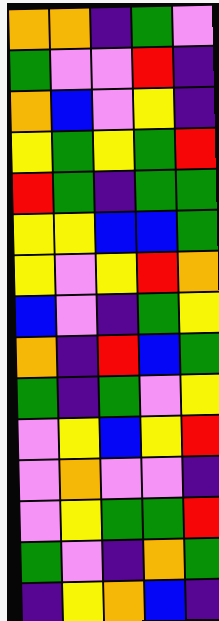[["orange", "orange", "indigo", "green", "violet"], ["green", "violet", "violet", "red", "indigo"], ["orange", "blue", "violet", "yellow", "indigo"], ["yellow", "green", "yellow", "green", "red"], ["red", "green", "indigo", "green", "green"], ["yellow", "yellow", "blue", "blue", "green"], ["yellow", "violet", "yellow", "red", "orange"], ["blue", "violet", "indigo", "green", "yellow"], ["orange", "indigo", "red", "blue", "green"], ["green", "indigo", "green", "violet", "yellow"], ["violet", "yellow", "blue", "yellow", "red"], ["violet", "orange", "violet", "violet", "indigo"], ["violet", "yellow", "green", "green", "red"], ["green", "violet", "indigo", "orange", "green"], ["indigo", "yellow", "orange", "blue", "indigo"]]